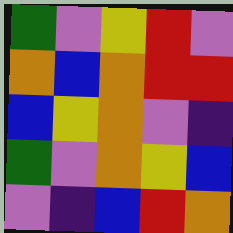[["green", "violet", "yellow", "red", "violet"], ["orange", "blue", "orange", "red", "red"], ["blue", "yellow", "orange", "violet", "indigo"], ["green", "violet", "orange", "yellow", "blue"], ["violet", "indigo", "blue", "red", "orange"]]